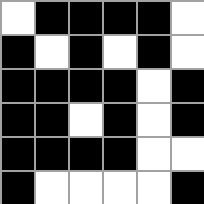[["white", "black", "black", "black", "black", "white"], ["black", "white", "black", "white", "black", "white"], ["black", "black", "black", "black", "white", "black"], ["black", "black", "white", "black", "white", "black"], ["black", "black", "black", "black", "white", "white"], ["black", "white", "white", "white", "white", "black"]]